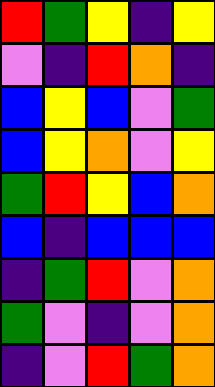[["red", "green", "yellow", "indigo", "yellow"], ["violet", "indigo", "red", "orange", "indigo"], ["blue", "yellow", "blue", "violet", "green"], ["blue", "yellow", "orange", "violet", "yellow"], ["green", "red", "yellow", "blue", "orange"], ["blue", "indigo", "blue", "blue", "blue"], ["indigo", "green", "red", "violet", "orange"], ["green", "violet", "indigo", "violet", "orange"], ["indigo", "violet", "red", "green", "orange"]]